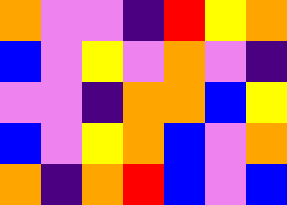[["orange", "violet", "violet", "indigo", "red", "yellow", "orange"], ["blue", "violet", "yellow", "violet", "orange", "violet", "indigo"], ["violet", "violet", "indigo", "orange", "orange", "blue", "yellow"], ["blue", "violet", "yellow", "orange", "blue", "violet", "orange"], ["orange", "indigo", "orange", "red", "blue", "violet", "blue"]]